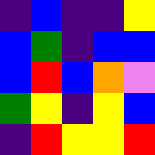[["indigo", "blue", "indigo", "indigo", "yellow"], ["blue", "green", "indigo", "blue", "blue"], ["blue", "red", "blue", "orange", "violet"], ["green", "yellow", "indigo", "yellow", "blue"], ["indigo", "red", "yellow", "yellow", "red"]]